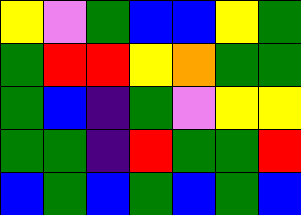[["yellow", "violet", "green", "blue", "blue", "yellow", "green"], ["green", "red", "red", "yellow", "orange", "green", "green"], ["green", "blue", "indigo", "green", "violet", "yellow", "yellow"], ["green", "green", "indigo", "red", "green", "green", "red"], ["blue", "green", "blue", "green", "blue", "green", "blue"]]